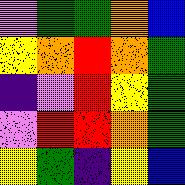[["violet", "green", "green", "orange", "blue"], ["yellow", "orange", "red", "orange", "green"], ["indigo", "violet", "red", "yellow", "green"], ["violet", "red", "red", "orange", "green"], ["yellow", "green", "indigo", "yellow", "blue"]]